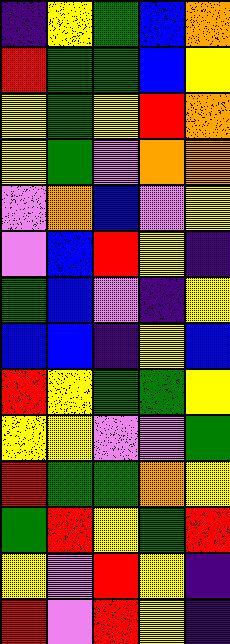[["indigo", "yellow", "green", "blue", "orange"], ["red", "green", "green", "blue", "yellow"], ["yellow", "green", "yellow", "red", "orange"], ["yellow", "green", "violet", "orange", "orange"], ["violet", "orange", "blue", "violet", "yellow"], ["violet", "blue", "red", "yellow", "indigo"], ["green", "blue", "violet", "indigo", "yellow"], ["blue", "blue", "indigo", "yellow", "blue"], ["red", "yellow", "green", "green", "yellow"], ["yellow", "yellow", "violet", "violet", "green"], ["red", "green", "green", "orange", "yellow"], ["green", "red", "yellow", "green", "red"], ["yellow", "violet", "red", "yellow", "indigo"], ["red", "violet", "red", "yellow", "indigo"]]